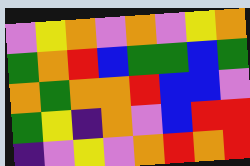[["violet", "yellow", "orange", "violet", "orange", "violet", "yellow", "orange"], ["green", "orange", "red", "blue", "green", "green", "blue", "green"], ["orange", "green", "orange", "orange", "red", "blue", "blue", "violet"], ["green", "yellow", "indigo", "orange", "violet", "blue", "red", "red"], ["indigo", "violet", "yellow", "violet", "orange", "red", "orange", "red"]]